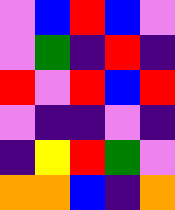[["violet", "blue", "red", "blue", "violet"], ["violet", "green", "indigo", "red", "indigo"], ["red", "violet", "red", "blue", "red"], ["violet", "indigo", "indigo", "violet", "indigo"], ["indigo", "yellow", "red", "green", "violet"], ["orange", "orange", "blue", "indigo", "orange"]]